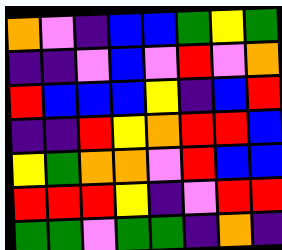[["orange", "violet", "indigo", "blue", "blue", "green", "yellow", "green"], ["indigo", "indigo", "violet", "blue", "violet", "red", "violet", "orange"], ["red", "blue", "blue", "blue", "yellow", "indigo", "blue", "red"], ["indigo", "indigo", "red", "yellow", "orange", "red", "red", "blue"], ["yellow", "green", "orange", "orange", "violet", "red", "blue", "blue"], ["red", "red", "red", "yellow", "indigo", "violet", "red", "red"], ["green", "green", "violet", "green", "green", "indigo", "orange", "indigo"]]